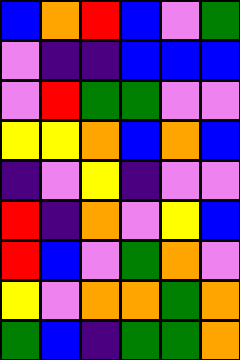[["blue", "orange", "red", "blue", "violet", "green"], ["violet", "indigo", "indigo", "blue", "blue", "blue"], ["violet", "red", "green", "green", "violet", "violet"], ["yellow", "yellow", "orange", "blue", "orange", "blue"], ["indigo", "violet", "yellow", "indigo", "violet", "violet"], ["red", "indigo", "orange", "violet", "yellow", "blue"], ["red", "blue", "violet", "green", "orange", "violet"], ["yellow", "violet", "orange", "orange", "green", "orange"], ["green", "blue", "indigo", "green", "green", "orange"]]